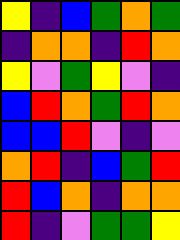[["yellow", "indigo", "blue", "green", "orange", "green"], ["indigo", "orange", "orange", "indigo", "red", "orange"], ["yellow", "violet", "green", "yellow", "violet", "indigo"], ["blue", "red", "orange", "green", "red", "orange"], ["blue", "blue", "red", "violet", "indigo", "violet"], ["orange", "red", "indigo", "blue", "green", "red"], ["red", "blue", "orange", "indigo", "orange", "orange"], ["red", "indigo", "violet", "green", "green", "yellow"]]